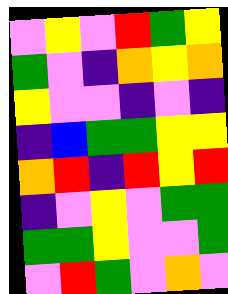[["violet", "yellow", "violet", "red", "green", "yellow"], ["green", "violet", "indigo", "orange", "yellow", "orange"], ["yellow", "violet", "violet", "indigo", "violet", "indigo"], ["indigo", "blue", "green", "green", "yellow", "yellow"], ["orange", "red", "indigo", "red", "yellow", "red"], ["indigo", "violet", "yellow", "violet", "green", "green"], ["green", "green", "yellow", "violet", "violet", "green"], ["violet", "red", "green", "violet", "orange", "violet"]]